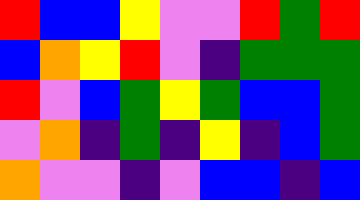[["red", "blue", "blue", "yellow", "violet", "violet", "red", "green", "red"], ["blue", "orange", "yellow", "red", "violet", "indigo", "green", "green", "green"], ["red", "violet", "blue", "green", "yellow", "green", "blue", "blue", "green"], ["violet", "orange", "indigo", "green", "indigo", "yellow", "indigo", "blue", "green"], ["orange", "violet", "violet", "indigo", "violet", "blue", "blue", "indigo", "blue"]]